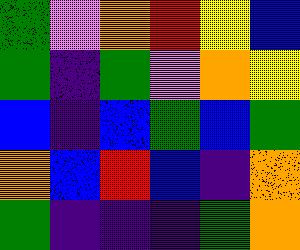[["green", "violet", "orange", "red", "yellow", "blue"], ["green", "indigo", "green", "violet", "orange", "yellow"], ["blue", "indigo", "blue", "green", "blue", "green"], ["orange", "blue", "red", "blue", "indigo", "orange"], ["green", "indigo", "indigo", "indigo", "green", "orange"]]